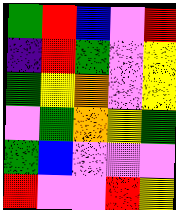[["green", "red", "blue", "violet", "red"], ["indigo", "red", "green", "violet", "yellow"], ["green", "yellow", "orange", "violet", "yellow"], ["violet", "green", "orange", "yellow", "green"], ["green", "blue", "violet", "violet", "violet"], ["red", "violet", "violet", "red", "yellow"]]